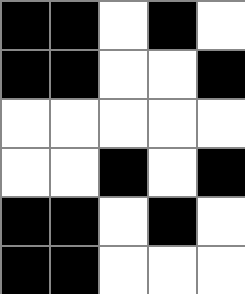[["black", "black", "white", "black", "white"], ["black", "black", "white", "white", "black"], ["white", "white", "white", "white", "white"], ["white", "white", "black", "white", "black"], ["black", "black", "white", "black", "white"], ["black", "black", "white", "white", "white"]]